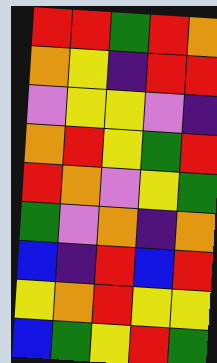[["red", "red", "green", "red", "orange"], ["orange", "yellow", "indigo", "red", "red"], ["violet", "yellow", "yellow", "violet", "indigo"], ["orange", "red", "yellow", "green", "red"], ["red", "orange", "violet", "yellow", "green"], ["green", "violet", "orange", "indigo", "orange"], ["blue", "indigo", "red", "blue", "red"], ["yellow", "orange", "red", "yellow", "yellow"], ["blue", "green", "yellow", "red", "green"]]